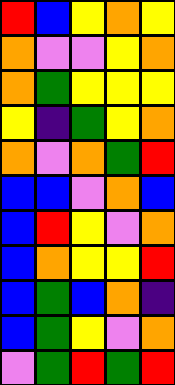[["red", "blue", "yellow", "orange", "yellow"], ["orange", "violet", "violet", "yellow", "orange"], ["orange", "green", "yellow", "yellow", "yellow"], ["yellow", "indigo", "green", "yellow", "orange"], ["orange", "violet", "orange", "green", "red"], ["blue", "blue", "violet", "orange", "blue"], ["blue", "red", "yellow", "violet", "orange"], ["blue", "orange", "yellow", "yellow", "red"], ["blue", "green", "blue", "orange", "indigo"], ["blue", "green", "yellow", "violet", "orange"], ["violet", "green", "red", "green", "red"]]